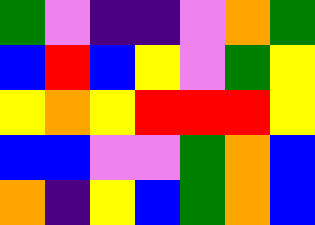[["green", "violet", "indigo", "indigo", "violet", "orange", "green"], ["blue", "red", "blue", "yellow", "violet", "green", "yellow"], ["yellow", "orange", "yellow", "red", "red", "red", "yellow"], ["blue", "blue", "violet", "violet", "green", "orange", "blue"], ["orange", "indigo", "yellow", "blue", "green", "orange", "blue"]]